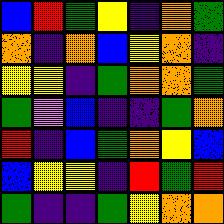[["blue", "red", "green", "yellow", "indigo", "orange", "green"], ["orange", "indigo", "orange", "blue", "yellow", "orange", "indigo"], ["yellow", "yellow", "indigo", "green", "orange", "orange", "green"], ["green", "violet", "blue", "indigo", "indigo", "green", "orange"], ["red", "indigo", "blue", "green", "orange", "yellow", "blue"], ["blue", "yellow", "yellow", "indigo", "red", "green", "red"], ["green", "indigo", "indigo", "green", "yellow", "orange", "orange"]]